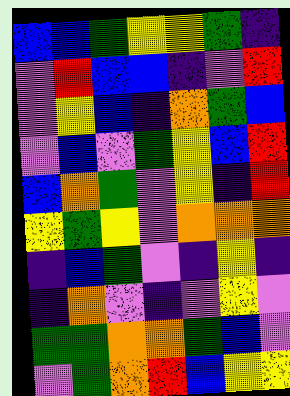[["blue", "blue", "green", "yellow", "yellow", "green", "indigo"], ["violet", "red", "blue", "blue", "indigo", "violet", "red"], ["violet", "yellow", "blue", "indigo", "orange", "green", "blue"], ["violet", "blue", "violet", "green", "yellow", "blue", "red"], ["blue", "orange", "green", "violet", "yellow", "indigo", "red"], ["yellow", "green", "yellow", "violet", "orange", "orange", "orange"], ["indigo", "blue", "green", "violet", "indigo", "yellow", "indigo"], ["indigo", "orange", "violet", "indigo", "violet", "yellow", "violet"], ["green", "green", "orange", "orange", "green", "blue", "violet"], ["violet", "green", "orange", "red", "blue", "yellow", "yellow"]]